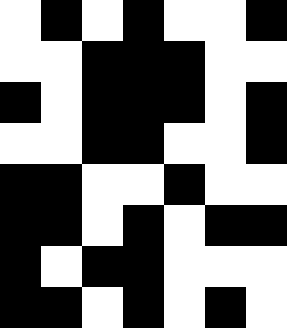[["white", "black", "white", "black", "white", "white", "black"], ["white", "white", "black", "black", "black", "white", "white"], ["black", "white", "black", "black", "black", "white", "black"], ["white", "white", "black", "black", "white", "white", "black"], ["black", "black", "white", "white", "black", "white", "white"], ["black", "black", "white", "black", "white", "black", "black"], ["black", "white", "black", "black", "white", "white", "white"], ["black", "black", "white", "black", "white", "black", "white"]]